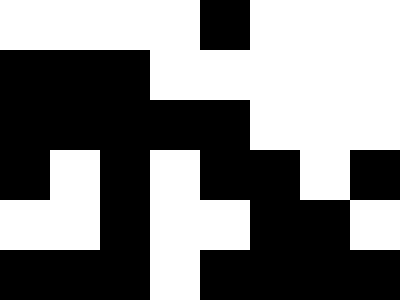[["white", "white", "white", "white", "black", "white", "white", "white"], ["black", "black", "black", "white", "white", "white", "white", "white"], ["black", "black", "black", "black", "black", "white", "white", "white"], ["black", "white", "black", "white", "black", "black", "white", "black"], ["white", "white", "black", "white", "white", "black", "black", "white"], ["black", "black", "black", "white", "black", "black", "black", "black"]]